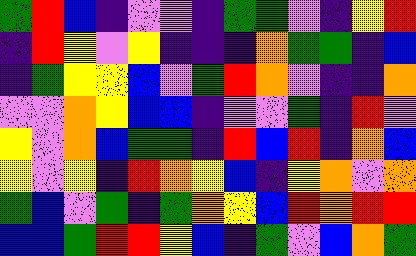[["green", "red", "blue", "indigo", "violet", "violet", "indigo", "green", "green", "violet", "indigo", "yellow", "red"], ["indigo", "red", "yellow", "violet", "yellow", "indigo", "indigo", "indigo", "orange", "green", "green", "indigo", "blue"], ["indigo", "green", "yellow", "yellow", "blue", "violet", "green", "red", "orange", "violet", "indigo", "indigo", "orange"], ["violet", "violet", "orange", "yellow", "blue", "blue", "indigo", "violet", "violet", "green", "indigo", "red", "violet"], ["yellow", "violet", "orange", "blue", "green", "green", "indigo", "red", "blue", "red", "indigo", "orange", "blue"], ["yellow", "violet", "yellow", "indigo", "red", "orange", "yellow", "blue", "indigo", "yellow", "orange", "violet", "orange"], ["green", "blue", "violet", "green", "indigo", "green", "orange", "yellow", "blue", "red", "orange", "red", "red"], ["blue", "blue", "green", "red", "red", "yellow", "blue", "indigo", "green", "violet", "blue", "orange", "green"]]